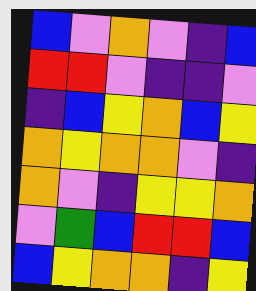[["blue", "violet", "orange", "violet", "indigo", "blue"], ["red", "red", "violet", "indigo", "indigo", "violet"], ["indigo", "blue", "yellow", "orange", "blue", "yellow"], ["orange", "yellow", "orange", "orange", "violet", "indigo"], ["orange", "violet", "indigo", "yellow", "yellow", "orange"], ["violet", "green", "blue", "red", "red", "blue"], ["blue", "yellow", "orange", "orange", "indigo", "yellow"]]